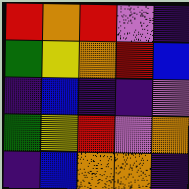[["red", "orange", "red", "violet", "indigo"], ["green", "yellow", "orange", "red", "blue"], ["indigo", "blue", "indigo", "indigo", "violet"], ["green", "yellow", "red", "violet", "orange"], ["indigo", "blue", "orange", "orange", "indigo"]]